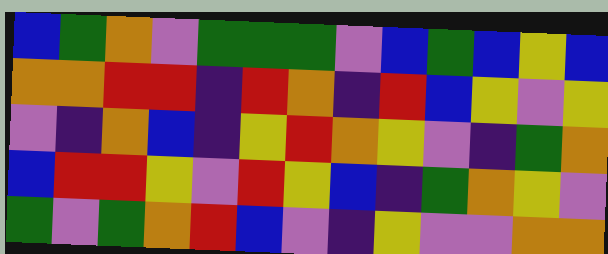[["blue", "green", "orange", "violet", "green", "green", "green", "violet", "blue", "green", "blue", "yellow", "blue"], ["orange", "orange", "red", "red", "indigo", "red", "orange", "indigo", "red", "blue", "yellow", "violet", "yellow"], ["violet", "indigo", "orange", "blue", "indigo", "yellow", "red", "orange", "yellow", "violet", "indigo", "green", "orange"], ["blue", "red", "red", "yellow", "violet", "red", "yellow", "blue", "indigo", "green", "orange", "yellow", "violet"], ["green", "violet", "green", "orange", "red", "blue", "violet", "indigo", "yellow", "violet", "violet", "orange", "orange"]]